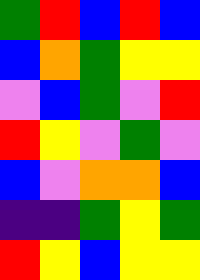[["green", "red", "blue", "red", "blue"], ["blue", "orange", "green", "yellow", "yellow"], ["violet", "blue", "green", "violet", "red"], ["red", "yellow", "violet", "green", "violet"], ["blue", "violet", "orange", "orange", "blue"], ["indigo", "indigo", "green", "yellow", "green"], ["red", "yellow", "blue", "yellow", "yellow"]]